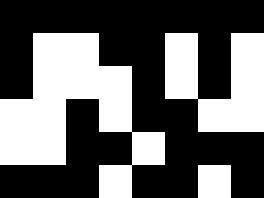[["black", "black", "black", "black", "black", "black", "black", "black"], ["black", "white", "white", "black", "black", "white", "black", "white"], ["black", "white", "white", "white", "black", "white", "black", "white"], ["white", "white", "black", "white", "black", "black", "white", "white"], ["white", "white", "black", "black", "white", "black", "black", "black"], ["black", "black", "black", "white", "black", "black", "white", "black"]]